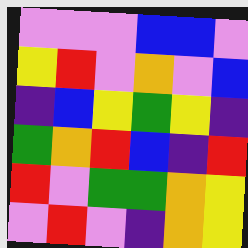[["violet", "violet", "violet", "blue", "blue", "violet"], ["yellow", "red", "violet", "orange", "violet", "blue"], ["indigo", "blue", "yellow", "green", "yellow", "indigo"], ["green", "orange", "red", "blue", "indigo", "red"], ["red", "violet", "green", "green", "orange", "yellow"], ["violet", "red", "violet", "indigo", "orange", "yellow"]]